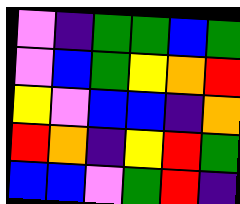[["violet", "indigo", "green", "green", "blue", "green"], ["violet", "blue", "green", "yellow", "orange", "red"], ["yellow", "violet", "blue", "blue", "indigo", "orange"], ["red", "orange", "indigo", "yellow", "red", "green"], ["blue", "blue", "violet", "green", "red", "indigo"]]